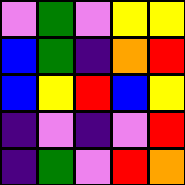[["violet", "green", "violet", "yellow", "yellow"], ["blue", "green", "indigo", "orange", "red"], ["blue", "yellow", "red", "blue", "yellow"], ["indigo", "violet", "indigo", "violet", "red"], ["indigo", "green", "violet", "red", "orange"]]